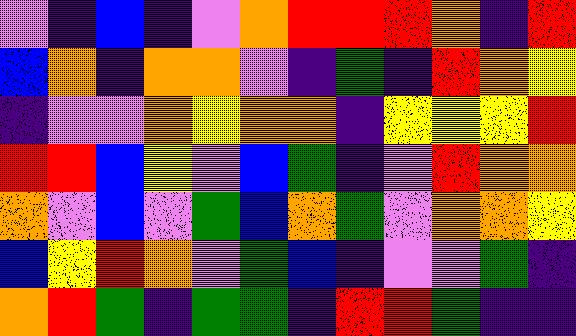[["violet", "indigo", "blue", "indigo", "violet", "orange", "red", "red", "red", "orange", "indigo", "red"], ["blue", "orange", "indigo", "orange", "orange", "violet", "indigo", "green", "indigo", "red", "orange", "yellow"], ["indigo", "violet", "violet", "orange", "yellow", "orange", "orange", "indigo", "yellow", "yellow", "yellow", "red"], ["red", "red", "blue", "yellow", "violet", "blue", "green", "indigo", "violet", "red", "orange", "orange"], ["orange", "violet", "blue", "violet", "green", "blue", "orange", "green", "violet", "orange", "orange", "yellow"], ["blue", "yellow", "red", "orange", "violet", "green", "blue", "indigo", "violet", "violet", "green", "indigo"], ["orange", "red", "green", "indigo", "green", "green", "indigo", "red", "red", "green", "indigo", "indigo"]]